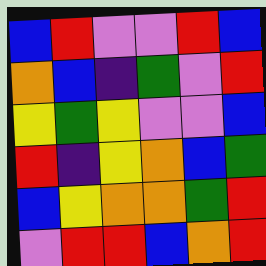[["blue", "red", "violet", "violet", "red", "blue"], ["orange", "blue", "indigo", "green", "violet", "red"], ["yellow", "green", "yellow", "violet", "violet", "blue"], ["red", "indigo", "yellow", "orange", "blue", "green"], ["blue", "yellow", "orange", "orange", "green", "red"], ["violet", "red", "red", "blue", "orange", "red"]]